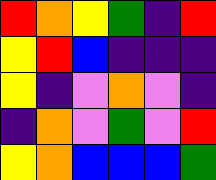[["red", "orange", "yellow", "green", "indigo", "red"], ["yellow", "red", "blue", "indigo", "indigo", "indigo"], ["yellow", "indigo", "violet", "orange", "violet", "indigo"], ["indigo", "orange", "violet", "green", "violet", "red"], ["yellow", "orange", "blue", "blue", "blue", "green"]]